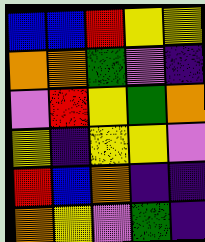[["blue", "blue", "red", "yellow", "yellow"], ["orange", "orange", "green", "violet", "indigo"], ["violet", "red", "yellow", "green", "orange"], ["yellow", "indigo", "yellow", "yellow", "violet"], ["red", "blue", "orange", "indigo", "indigo"], ["orange", "yellow", "violet", "green", "indigo"]]